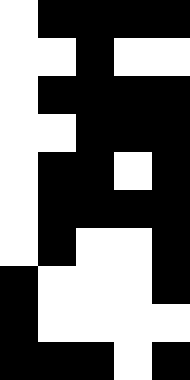[["white", "black", "black", "black", "black"], ["white", "white", "black", "white", "white"], ["white", "black", "black", "black", "black"], ["white", "white", "black", "black", "black"], ["white", "black", "black", "white", "black"], ["white", "black", "black", "black", "black"], ["white", "black", "white", "white", "black"], ["black", "white", "white", "white", "black"], ["black", "white", "white", "white", "white"], ["black", "black", "black", "white", "black"]]